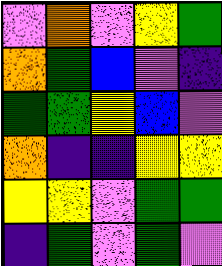[["violet", "orange", "violet", "yellow", "green"], ["orange", "green", "blue", "violet", "indigo"], ["green", "green", "yellow", "blue", "violet"], ["orange", "indigo", "indigo", "yellow", "yellow"], ["yellow", "yellow", "violet", "green", "green"], ["indigo", "green", "violet", "green", "violet"]]